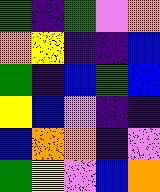[["green", "indigo", "green", "violet", "orange"], ["orange", "yellow", "indigo", "indigo", "blue"], ["green", "indigo", "blue", "green", "blue"], ["yellow", "blue", "violet", "indigo", "indigo"], ["blue", "orange", "orange", "indigo", "violet"], ["green", "yellow", "violet", "blue", "orange"]]